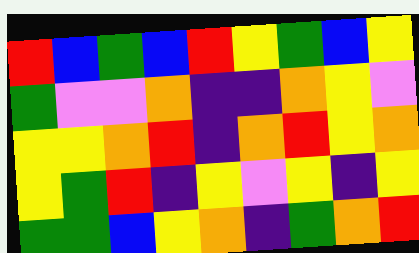[["red", "blue", "green", "blue", "red", "yellow", "green", "blue", "yellow"], ["green", "violet", "violet", "orange", "indigo", "indigo", "orange", "yellow", "violet"], ["yellow", "yellow", "orange", "red", "indigo", "orange", "red", "yellow", "orange"], ["yellow", "green", "red", "indigo", "yellow", "violet", "yellow", "indigo", "yellow"], ["green", "green", "blue", "yellow", "orange", "indigo", "green", "orange", "red"]]